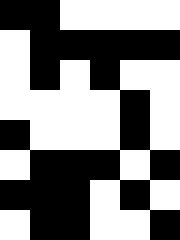[["black", "black", "white", "white", "white", "white"], ["white", "black", "black", "black", "black", "black"], ["white", "black", "white", "black", "white", "white"], ["white", "white", "white", "white", "black", "white"], ["black", "white", "white", "white", "black", "white"], ["white", "black", "black", "black", "white", "black"], ["black", "black", "black", "white", "black", "white"], ["white", "black", "black", "white", "white", "black"]]